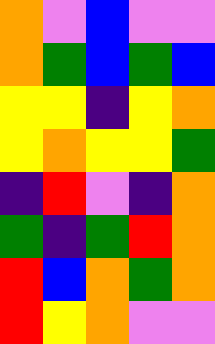[["orange", "violet", "blue", "violet", "violet"], ["orange", "green", "blue", "green", "blue"], ["yellow", "yellow", "indigo", "yellow", "orange"], ["yellow", "orange", "yellow", "yellow", "green"], ["indigo", "red", "violet", "indigo", "orange"], ["green", "indigo", "green", "red", "orange"], ["red", "blue", "orange", "green", "orange"], ["red", "yellow", "orange", "violet", "violet"]]